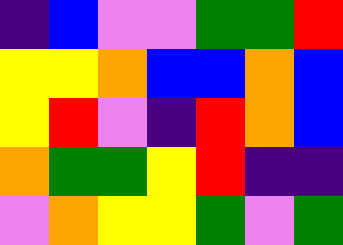[["indigo", "blue", "violet", "violet", "green", "green", "red"], ["yellow", "yellow", "orange", "blue", "blue", "orange", "blue"], ["yellow", "red", "violet", "indigo", "red", "orange", "blue"], ["orange", "green", "green", "yellow", "red", "indigo", "indigo"], ["violet", "orange", "yellow", "yellow", "green", "violet", "green"]]